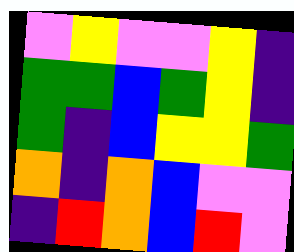[["violet", "yellow", "violet", "violet", "yellow", "indigo"], ["green", "green", "blue", "green", "yellow", "indigo"], ["green", "indigo", "blue", "yellow", "yellow", "green"], ["orange", "indigo", "orange", "blue", "violet", "violet"], ["indigo", "red", "orange", "blue", "red", "violet"]]